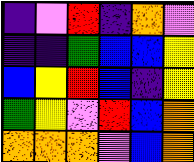[["indigo", "violet", "red", "indigo", "orange", "violet"], ["indigo", "indigo", "green", "blue", "blue", "yellow"], ["blue", "yellow", "red", "blue", "indigo", "yellow"], ["green", "yellow", "violet", "red", "blue", "orange"], ["orange", "orange", "orange", "violet", "blue", "orange"]]